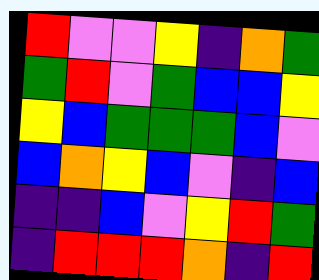[["red", "violet", "violet", "yellow", "indigo", "orange", "green"], ["green", "red", "violet", "green", "blue", "blue", "yellow"], ["yellow", "blue", "green", "green", "green", "blue", "violet"], ["blue", "orange", "yellow", "blue", "violet", "indigo", "blue"], ["indigo", "indigo", "blue", "violet", "yellow", "red", "green"], ["indigo", "red", "red", "red", "orange", "indigo", "red"]]